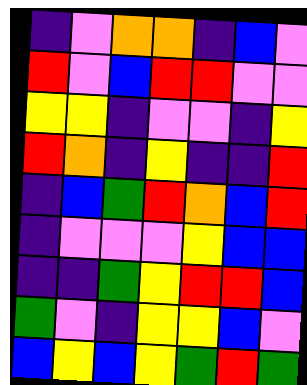[["indigo", "violet", "orange", "orange", "indigo", "blue", "violet"], ["red", "violet", "blue", "red", "red", "violet", "violet"], ["yellow", "yellow", "indigo", "violet", "violet", "indigo", "yellow"], ["red", "orange", "indigo", "yellow", "indigo", "indigo", "red"], ["indigo", "blue", "green", "red", "orange", "blue", "red"], ["indigo", "violet", "violet", "violet", "yellow", "blue", "blue"], ["indigo", "indigo", "green", "yellow", "red", "red", "blue"], ["green", "violet", "indigo", "yellow", "yellow", "blue", "violet"], ["blue", "yellow", "blue", "yellow", "green", "red", "green"]]